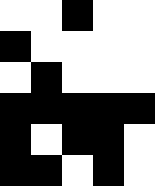[["white", "white", "black", "white", "white"], ["black", "white", "white", "white", "white"], ["white", "black", "white", "white", "white"], ["black", "black", "black", "black", "black"], ["black", "white", "black", "black", "white"], ["black", "black", "white", "black", "white"]]